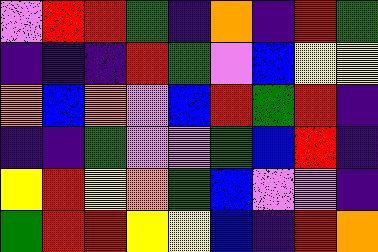[["violet", "red", "red", "green", "indigo", "orange", "indigo", "red", "green"], ["indigo", "indigo", "indigo", "red", "green", "violet", "blue", "yellow", "yellow"], ["orange", "blue", "orange", "violet", "blue", "red", "green", "red", "indigo"], ["indigo", "indigo", "green", "violet", "violet", "green", "blue", "red", "indigo"], ["yellow", "red", "yellow", "orange", "green", "blue", "violet", "violet", "indigo"], ["green", "red", "red", "yellow", "yellow", "blue", "indigo", "red", "orange"]]